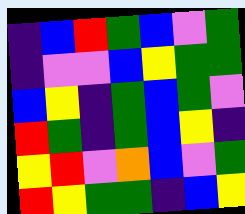[["indigo", "blue", "red", "green", "blue", "violet", "green"], ["indigo", "violet", "violet", "blue", "yellow", "green", "green"], ["blue", "yellow", "indigo", "green", "blue", "green", "violet"], ["red", "green", "indigo", "green", "blue", "yellow", "indigo"], ["yellow", "red", "violet", "orange", "blue", "violet", "green"], ["red", "yellow", "green", "green", "indigo", "blue", "yellow"]]